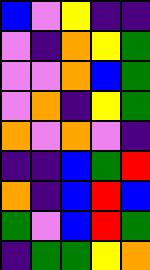[["blue", "violet", "yellow", "indigo", "indigo"], ["violet", "indigo", "orange", "yellow", "green"], ["violet", "violet", "orange", "blue", "green"], ["violet", "orange", "indigo", "yellow", "green"], ["orange", "violet", "orange", "violet", "indigo"], ["indigo", "indigo", "blue", "green", "red"], ["orange", "indigo", "blue", "red", "blue"], ["green", "violet", "blue", "red", "green"], ["indigo", "green", "green", "yellow", "orange"]]